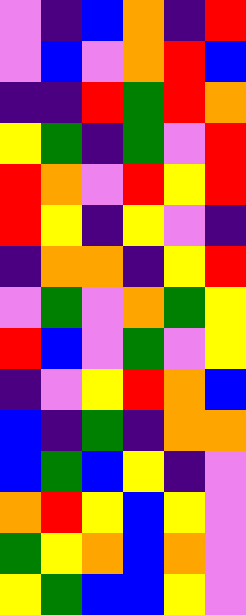[["violet", "indigo", "blue", "orange", "indigo", "red"], ["violet", "blue", "violet", "orange", "red", "blue"], ["indigo", "indigo", "red", "green", "red", "orange"], ["yellow", "green", "indigo", "green", "violet", "red"], ["red", "orange", "violet", "red", "yellow", "red"], ["red", "yellow", "indigo", "yellow", "violet", "indigo"], ["indigo", "orange", "orange", "indigo", "yellow", "red"], ["violet", "green", "violet", "orange", "green", "yellow"], ["red", "blue", "violet", "green", "violet", "yellow"], ["indigo", "violet", "yellow", "red", "orange", "blue"], ["blue", "indigo", "green", "indigo", "orange", "orange"], ["blue", "green", "blue", "yellow", "indigo", "violet"], ["orange", "red", "yellow", "blue", "yellow", "violet"], ["green", "yellow", "orange", "blue", "orange", "violet"], ["yellow", "green", "blue", "blue", "yellow", "violet"]]